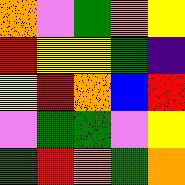[["orange", "violet", "green", "orange", "yellow"], ["red", "yellow", "yellow", "green", "indigo"], ["yellow", "red", "orange", "blue", "red"], ["violet", "green", "green", "violet", "yellow"], ["green", "red", "orange", "green", "orange"]]